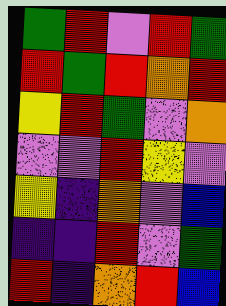[["green", "red", "violet", "red", "green"], ["red", "green", "red", "orange", "red"], ["yellow", "red", "green", "violet", "orange"], ["violet", "violet", "red", "yellow", "violet"], ["yellow", "indigo", "orange", "violet", "blue"], ["indigo", "indigo", "red", "violet", "green"], ["red", "indigo", "orange", "red", "blue"]]